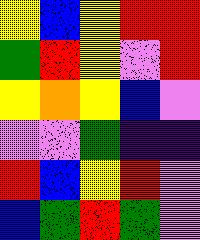[["yellow", "blue", "yellow", "red", "red"], ["green", "red", "yellow", "violet", "red"], ["yellow", "orange", "yellow", "blue", "violet"], ["violet", "violet", "green", "indigo", "indigo"], ["red", "blue", "yellow", "red", "violet"], ["blue", "green", "red", "green", "violet"]]